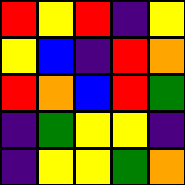[["red", "yellow", "red", "indigo", "yellow"], ["yellow", "blue", "indigo", "red", "orange"], ["red", "orange", "blue", "red", "green"], ["indigo", "green", "yellow", "yellow", "indigo"], ["indigo", "yellow", "yellow", "green", "orange"]]